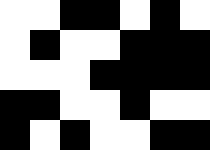[["white", "white", "black", "black", "white", "black", "white"], ["white", "black", "white", "white", "black", "black", "black"], ["white", "white", "white", "black", "black", "black", "black"], ["black", "black", "white", "white", "black", "white", "white"], ["black", "white", "black", "white", "white", "black", "black"]]